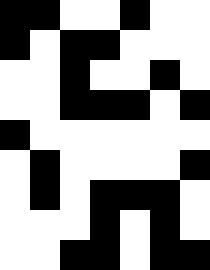[["black", "black", "white", "white", "black", "white", "white"], ["black", "white", "black", "black", "white", "white", "white"], ["white", "white", "black", "white", "white", "black", "white"], ["white", "white", "black", "black", "black", "white", "black"], ["black", "white", "white", "white", "white", "white", "white"], ["white", "black", "white", "white", "white", "white", "black"], ["white", "black", "white", "black", "black", "black", "white"], ["white", "white", "white", "black", "white", "black", "white"], ["white", "white", "black", "black", "white", "black", "black"]]